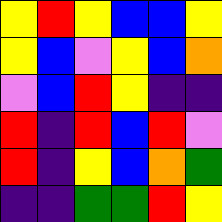[["yellow", "red", "yellow", "blue", "blue", "yellow"], ["yellow", "blue", "violet", "yellow", "blue", "orange"], ["violet", "blue", "red", "yellow", "indigo", "indigo"], ["red", "indigo", "red", "blue", "red", "violet"], ["red", "indigo", "yellow", "blue", "orange", "green"], ["indigo", "indigo", "green", "green", "red", "yellow"]]